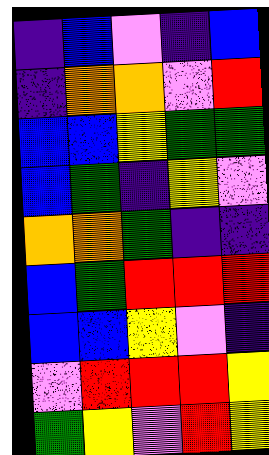[["indigo", "blue", "violet", "indigo", "blue"], ["indigo", "orange", "orange", "violet", "red"], ["blue", "blue", "yellow", "green", "green"], ["blue", "green", "indigo", "yellow", "violet"], ["orange", "orange", "green", "indigo", "indigo"], ["blue", "green", "red", "red", "red"], ["blue", "blue", "yellow", "violet", "indigo"], ["violet", "red", "red", "red", "yellow"], ["green", "yellow", "violet", "red", "yellow"]]